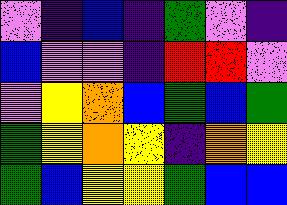[["violet", "indigo", "blue", "indigo", "green", "violet", "indigo"], ["blue", "violet", "violet", "indigo", "red", "red", "violet"], ["violet", "yellow", "orange", "blue", "green", "blue", "green"], ["green", "yellow", "orange", "yellow", "indigo", "orange", "yellow"], ["green", "blue", "yellow", "yellow", "green", "blue", "blue"]]